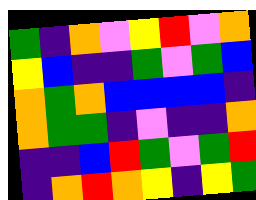[["green", "indigo", "orange", "violet", "yellow", "red", "violet", "orange"], ["yellow", "blue", "indigo", "indigo", "green", "violet", "green", "blue"], ["orange", "green", "orange", "blue", "blue", "blue", "blue", "indigo"], ["orange", "green", "green", "indigo", "violet", "indigo", "indigo", "orange"], ["indigo", "indigo", "blue", "red", "green", "violet", "green", "red"], ["indigo", "orange", "red", "orange", "yellow", "indigo", "yellow", "green"]]